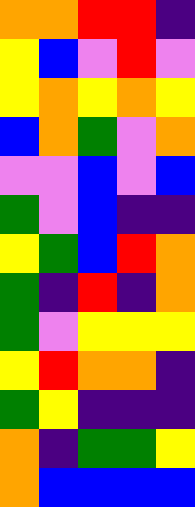[["orange", "orange", "red", "red", "indigo"], ["yellow", "blue", "violet", "red", "violet"], ["yellow", "orange", "yellow", "orange", "yellow"], ["blue", "orange", "green", "violet", "orange"], ["violet", "violet", "blue", "violet", "blue"], ["green", "violet", "blue", "indigo", "indigo"], ["yellow", "green", "blue", "red", "orange"], ["green", "indigo", "red", "indigo", "orange"], ["green", "violet", "yellow", "yellow", "yellow"], ["yellow", "red", "orange", "orange", "indigo"], ["green", "yellow", "indigo", "indigo", "indigo"], ["orange", "indigo", "green", "green", "yellow"], ["orange", "blue", "blue", "blue", "blue"]]